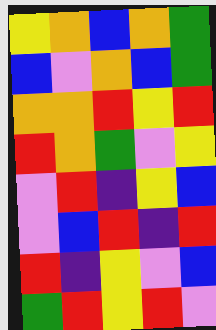[["yellow", "orange", "blue", "orange", "green"], ["blue", "violet", "orange", "blue", "green"], ["orange", "orange", "red", "yellow", "red"], ["red", "orange", "green", "violet", "yellow"], ["violet", "red", "indigo", "yellow", "blue"], ["violet", "blue", "red", "indigo", "red"], ["red", "indigo", "yellow", "violet", "blue"], ["green", "red", "yellow", "red", "violet"]]